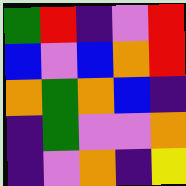[["green", "red", "indigo", "violet", "red"], ["blue", "violet", "blue", "orange", "red"], ["orange", "green", "orange", "blue", "indigo"], ["indigo", "green", "violet", "violet", "orange"], ["indigo", "violet", "orange", "indigo", "yellow"]]